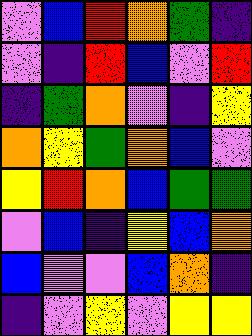[["violet", "blue", "red", "orange", "green", "indigo"], ["violet", "indigo", "red", "blue", "violet", "red"], ["indigo", "green", "orange", "violet", "indigo", "yellow"], ["orange", "yellow", "green", "orange", "blue", "violet"], ["yellow", "red", "orange", "blue", "green", "green"], ["violet", "blue", "indigo", "yellow", "blue", "orange"], ["blue", "violet", "violet", "blue", "orange", "indigo"], ["indigo", "violet", "yellow", "violet", "yellow", "yellow"]]